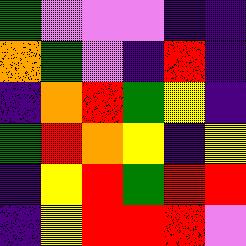[["green", "violet", "violet", "violet", "indigo", "indigo"], ["orange", "green", "violet", "indigo", "red", "indigo"], ["indigo", "orange", "red", "green", "yellow", "indigo"], ["green", "red", "orange", "yellow", "indigo", "yellow"], ["indigo", "yellow", "red", "green", "red", "red"], ["indigo", "yellow", "red", "red", "red", "violet"]]